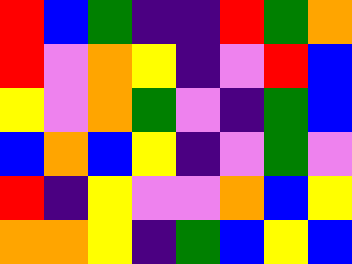[["red", "blue", "green", "indigo", "indigo", "red", "green", "orange"], ["red", "violet", "orange", "yellow", "indigo", "violet", "red", "blue"], ["yellow", "violet", "orange", "green", "violet", "indigo", "green", "blue"], ["blue", "orange", "blue", "yellow", "indigo", "violet", "green", "violet"], ["red", "indigo", "yellow", "violet", "violet", "orange", "blue", "yellow"], ["orange", "orange", "yellow", "indigo", "green", "blue", "yellow", "blue"]]